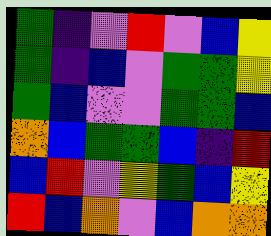[["green", "indigo", "violet", "red", "violet", "blue", "yellow"], ["green", "indigo", "blue", "violet", "green", "green", "yellow"], ["green", "blue", "violet", "violet", "green", "green", "blue"], ["orange", "blue", "green", "green", "blue", "indigo", "red"], ["blue", "red", "violet", "yellow", "green", "blue", "yellow"], ["red", "blue", "orange", "violet", "blue", "orange", "orange"]]